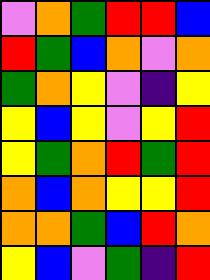[["violet", "orange", "green", "red", "red", "blue"], ["red", "green", "blue", "orange", "violet", "orange"], ["green", "orange", "yellow", "violet", "indigo", "yellow"], ["yellow", "blue", "yellow", "violet", "yellow", "red"], ["yellow", "green", "orange", "red", "green", "red"], ["orange", "blue", "orange", "yellow", "yellow", "red"], ["orange", "orange", "green", "blue", "red", "orange"], ["yellow", "blue", "violet", "green", "indigo", "red"]]